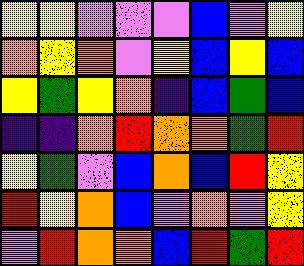[["yellow", "yellow", "violet", "violet", "violet", "blue", "violet", "yellow"], ["orange", "yellow", "orange", "violet", "yellow", "blue", "yellow", "blue"], ["yellow", "green", "yellow", "orange", "indigo", "blue", "green", "blue"], ["indigo", "indigo", "orange", "red", "orange", "orange", "green", "red"], ["yellow", "green", "violet", "blue", "orange", "blue", "red", "yellow"], ["red", "yellow", "orange", "blue", "violet", "orange", "violet", "yellow"], ["violet", "red", "orange", "orange", "blue", "red", "green", "red"]]